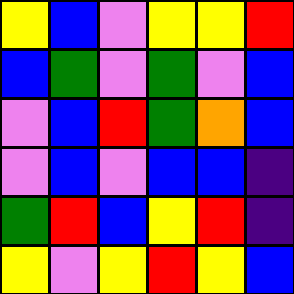[["yellow", "blue", "violet", "yellow", "yellow", "red"], ["blue", "green", "violet", "green", "violet", "blue"], ["violet", "blue", "red", "green", "orange", "blue"], ["violet", "blue", "violet", "blue", "blue", "indigo"], ["green", "red", "blue", "yellow", "red", "indigo"], ["yellow", "violet", "yellow", "red", "yellow", "blue"]]